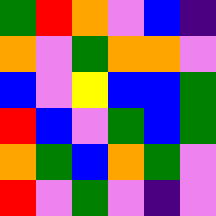[["green", "red", "orange", "violet", "blue", "indigo"], ["orange", "violet", "green", "orange", "orange", "violet"], ["blue", "violet", "yellow", "blue", "blue", "green"], ["red", "blue", "violet", "green", "blue", "green"], ["orange", "green", "blue", "orange", "green", "violet"], ["red", "violet", "green", "violet", "indigo", "violet"]]